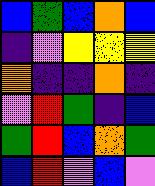[["blue", "green", "blue", "orange", "blue"], ["indigo", "violet", "yellow", "yellow", "yellow"], ["orange", "indigo", "indigo", "orange", "indigo"], ["violet", "red", "green", "indigo", "blue"], ["green", "red", "blue", "orange", "green"], ["blue", "red", "violet", "blue", "violet"]]